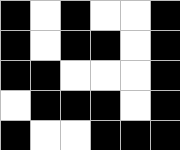[["black", "white", "black", "white", "white", "black"], ["black", "white", "black", "black", "white", "black"], ["black", "black", "white", "white", "white", "black"], ["white", "black", "black", "black", "white", "black"], ["black", "white", "white", "black", "black", "black"]]